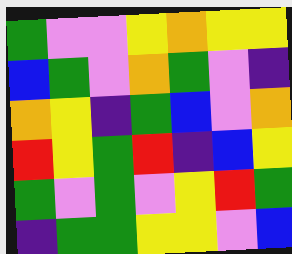[["green", "violet", "violet", "yellow", "orange", "yellow", "yellow"], ["blue", "green", "violet", "orange", "green", "violet", "indigo"], ["orange", "yellow", "indigo", "green", "blue", "violet", "orange"], ["red", "yellow", "green", "red", "indigo", "blue", "yellow"], ["green", "violet", "green", "violet", "yellow", "red", "green"], ["indigo", "green", "green", "yellow", "yellow", "violet", "blue"]]